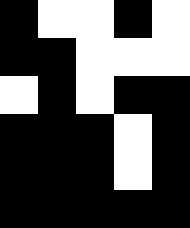[["black", "white", "white", "black", "white"], ["black", "black", "white", "white", "white"], ["white", "black", "white", "black", "black"], ["black", "black", "black", "white", "black"], ["black", "black", "black", "white", "black"], ["black", "black", "black", "black", "black"]]